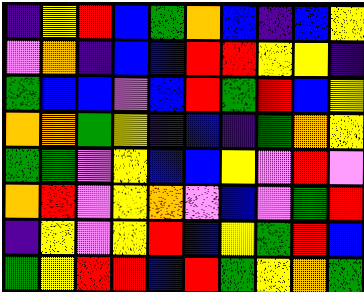[["indigo", "yellow", "red", "blue", "green", "orange", "blue", "indigo", "blue", "yellow"], ["violet", "orange", "indigo", "blue", "blue", "red", "red", "yellow", "yellow", "indigo"], ["green", "blue", "blue", "violet", "blue", "red", "green", "red", "blue", "yellow"], ["orange", "orange", "green", "yellow", "indigo", "blue", "indigo", "green", "orange", "yellow"], ["green", "green", "violet", "yellow", "blue", "blue", "yellow", "violet", "red", "violet"], ["orange", "red", "violet", "yellow", "orange", "violet", "blue", "violet", "green", "red"], ["indigo", "yellow", "violet", "yellow", "red", "blue", "yellow", "green", "red", "blue"], ["green", "yellow", "red", "red", "blue", "red", "green", "yellow", "orange", "green"]]